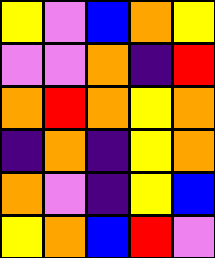[["yellow", "violet", "blue", "orange", "yellow"], ["violet", "violet", "orange", "indigo", "red"], ["orange", "red", "orange", "yellow", "orange"], ["indigo", "orange", "indigo", "yellow", "orange"], ["orange", "violet", "indigo", "yellow", "blue"], ["yellow", "orange", "blue", "red", "violet"]]